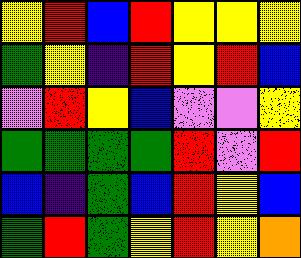[["yellow", "red", "blue", "red", "yellow", "yellow", "yellow"], ["green", "yellow", "indigo", "red", "yellow", "red", "blue"], ["violet", "red", "yellow", "blue", "violet", "violet", "yellow"], ["green", "green", "green", "green", "red", "violet", "red"], ["blue", "indigo", "green", "blue", "red", "yellow", "blue"], ["green", "red", "green", "yellow", "red", "yellow", "orange"]]